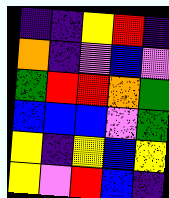[["indigo", "indigo", "yellow", "red", "indigo"], ["orange", "indigo", "violet", "blue", "violet"], ["green", "red", "red", "orange", "green"], ["blue", "blue", "blue", "violet", "green"], ["yellow", "indigo", "yellow", "blue", "yellow"], ["yellow", "violet", "red", "blue", "indigo"]]